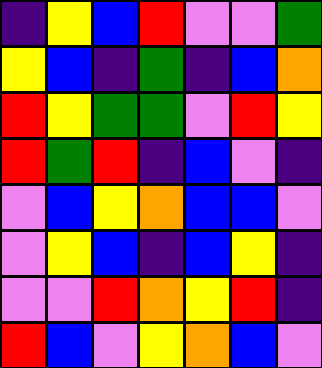[["indigo", "yellow", "blue", "red", "violet", "violet", "green"], ["yellow", "blue", "indigo", "green", "indigo", "blue", "orange"], ["red", "yellow", "green", "green", "violet", "red", "yellow"], ["red", "green", "red", "indigo", "blue", "violet", "indigo"], ["violet", "blue", "yellow", "orange", "blue", "blue", "violet"], ["violet", "yellow", "blue", "indigo", "blue", "yellow", "indigo"], ["violet", "violet", "red", "orange", "yellow", "red", "indigo"], ["red", "blue", "violet", "yellow", "orange", "blue", "violet"]]